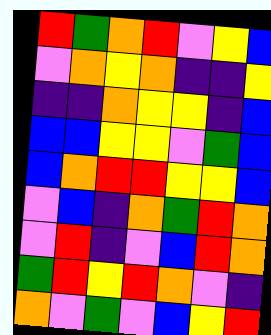[["red", "green", "orange", "red", "violet", "yellow", "blue"], ["violet", "orange", "yellow", "orange", "indigo", "indigo", "yellow"], ["indigo", "indigo", "orange", "yellow", "yellow", "indigo", "blue"], ["blue", "blue", "yellow", "yellow", "violet", "green", "blue"], ["blue", "orange", "red", "red", "yellow", "yellow", "blue"], ["violet", "blue", "indigo", "orange", "green", "red", "orange"], ["violet", "red", "indigo", "violet", "blue", "red", "orange"], ["green", "red", "yellow", "red", "orange", "violet", "indigo"], ["orange", "violet", "green", "violet", "blue", "yellow", "red"]]